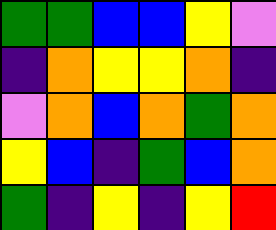[["green", "green", "blue", "blue", "yellow", "violet"], ["indigo", "orange", "yellow", "yellow", "orange", "indigo"], ["violet", "orange", "blue", "orange", "green", "orange"], ["yellow", "blue", "indigo", "green", "blue", "orange"], ["green", "indigo", "yellow", "indigo", "yellow", "red"]]